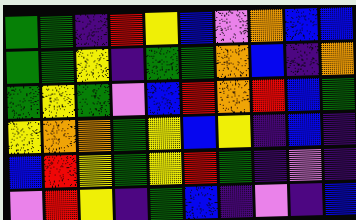[["green", "green", "indigo", "red", "yellow", "blue", "violet", "orange", "blue", "blue"], ["green", "green", "yellow", "indigo", "green", "green", "orange", "blue", "indigo", "orange"], ["green", "yellow", "green", "violet", "blue", "red", "orange", "red", "blue", "green"], ["yellow", "orange", "orange", "green", "yellow", "blue", "yellow", "indigo", "blue", "indigo"], ["blue", "red", "yellow", "green", "yellow", "red", "green", "indigo", "violet", "indigo"], ["violet", "red", "yellow", "indigo", "green", "blue", "indigo", "violet", "indigo", "blue"]]